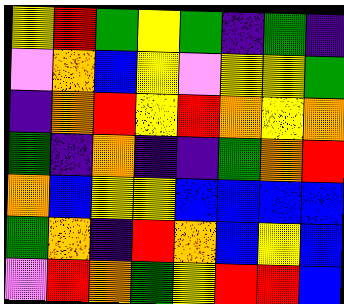[["yellow", "red", "green", "yellow", "green", "indigo", "green", "indigo"], ["violet", "orange", "blue", "yellow", "violet", "yellow", "yellow", "green"], ["indigo", "orange", "red", "yellow", "red", "orange", "yellow", "orange"], ["green", "indigo", "orange", "indigo", "indigo", "green", "orange", "red"], ["orange", "blue", "yellow", "yellow", "blue", "blue", "blue", "blue"], ["green", "orange", "indigo", "red", "orange", "blue", "yellow", "blue"], ["violet", "red", "orange", "green", "yellow", "red", "red", "blue"]]